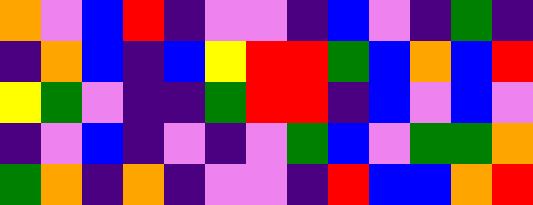[["orange", "violet", "blue", "red", "indigo", "violet", "violet", "indigo", "blue", "violet", "indigo", "green", "indigo"], ["indigo", "orange", "blue", "indigo", "blue", "yellow", "red", "red", "green", "blue", "orange", "blue", "red"], ["yellow", "green", "violet", "indigo", "indigo", "green", "red", "red", "indigo", "blue", "violet", "blue", "violet"], ["indigo", "violet", "blue", "indigo", "violet", "indigo", "violet", "green", "blue", "violet", "green", "green", "orange"], ["green", "orange", "indigo", "orange", "indigo", "violet", "violet", "indigo", "red", "blue", "blue", "orange", "red"]]